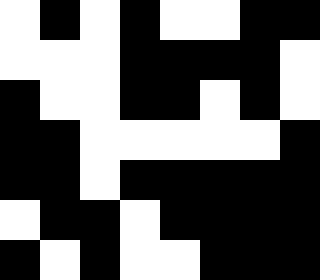[["white", "black", "white", "black", "white", "white", "black", "black"], ["white", "white", "white", "black", "black", "black", "black", "white"], ["black", "white", "white", "black", "black", "white", "black", "white"], ["black", "black", "white", "white", "white", "white", "white", "black"], ["black", "black", "white", "black", "black", "black", "black", "black"], ["white", "black", "black", "white", "black", "black", "black", "black"], ["black", "white", "black", "white", "white", "black", "black", "black"]]